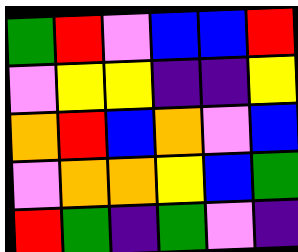[["green", "red", "violet", "blue", "blue", "red"], ["violet", "yellow", "yellow", "indigo", "indigo", "yellow"], ["orange", "red", "blue", "orange", "violet", "blue"], ["violet", "orange", "orange", "yellow", "blue", "green"], ["red", "green", "indigo", "green", "violet", "indigo"]]